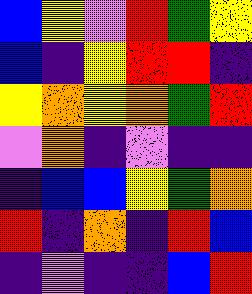[["blue", "yellow", "violet", "red", "green", "yellow"], ["blue", "indigo", "yellow", "red", "red", "indigo"], ["yellow", "orange", "yellow", "orange", "green", "red"], ["violet", "orange", "indigo", "violet", "indigo", "indigo"], ["indigo", "blue", "blue", "yellow", "green", "orange"], ["red", "indigo", "orange", "indigo", "red", "blue"], ["indigo", "violet", "indigo", "indigo", "blue", "red"]]